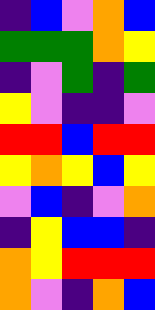[["indigo", "blue", "violet", "orange", "blue"], ["green", "green", "green", "orange", "yellow"], ["indigo", "violet", "green", "indigo", "green"], ["yellow", "violet", "indigo", "indigo", "violet"], ["red", "red", "blue", "red", "red"], ["yellow", "orange", "yellow", "blue", "yellow"], ["violet", "blue", "indigo", "violet", "orange"], ["indigo", "yellow", "blue", "blue", "indigo"], ["orange", "yellow", "red", "red", "red"], ["orange", "violet", "indigo", "orange", "blue"]]